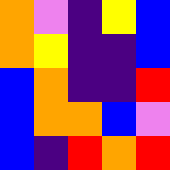[["orange", "violet", "indigo", "yellow", "blue"], ["orange", "yellow", "indigo", "indigo", "blue"], ["blue", "orange", "indigo", "indigo", "red"], ["blue", "orange", "orange", "blue", "violet"], ["blue", "indigo", "red", "orange", "red"]]